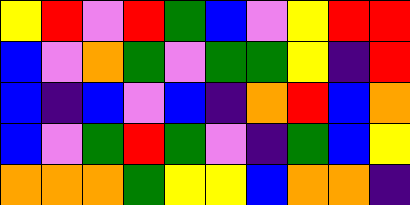[["yellow", "red", "violet", "red", "green", "blue", "violet", "yellow", "red", "red"], ["blue", "violet", "orange", "green", "violet", "green", "green", "yellow", "indigo", "red"], ["blue", "indigo", "blue", "violet", "blue", "indigo", "orange", "red", "blue", "orange"], ["blue", "violet", "green", "red", "green", "violet", "indigo", "green", "blue", "yellow"], ["orange", "orange", "orange", "green", "yellow", "yellow", "blue", "orange", "orange", "indigo"]]